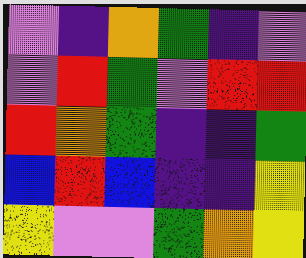[["violet", "indigo", "orange", "green", "indigo", "violet"], ["violet", "red", "green", "violet", "red", "red"], ["red", "orange", "green", "indigo", "indigo", "green"], ["blue", "red", "blue", "indigo", "indigo", "yellow"], ["yellow", "violet", "violet", "green", "orange", "yellow"]]